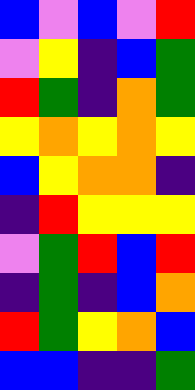[["blue", "violet", "blue", "violet", "red"], ["violet", "yellow", "indigo", "blue", "green"], ["red", "green", "indigo", "orange", "green"], ["yellow", "orange", "yellow", "orange", "yellow"], ["blue", "yellow", "orange", "orange", "indigo"], ["indigo", "red", "yellow", "yellow", "yellow"], ["violet", "green", "red", "blue", "red"], ["indigo", "green", "indigo", "blue", "orange"], ["red", "green", "yellow", "orange", "blue"], ["blue", "blue", "indigo", "indigo", "green"]]